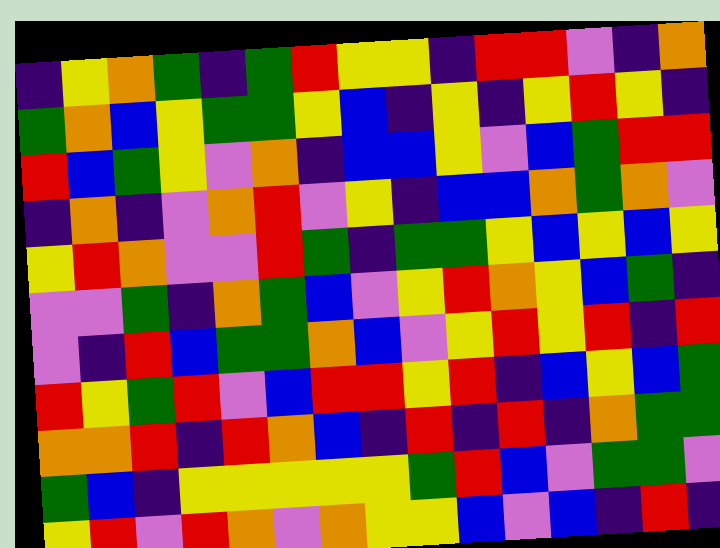[["indigo", "yellow", "orange", "green", "indigo", "green", "red", "yellow", "yellow", "indigo", "red", "red", "violet", "indigo", "orange"], ["green", "orange", "blue", "yellow", "green", "green", "yellow", "blue", "indigo", "yellow", "indigo", "yellow", "red", "yellow", "indigo"], ["red", "blue", "green", "yellow", "violet", "orange", "indigo", "blue", "blue", "yellow", "violet", "blue", "green", "red", "red"], ["indigo", "orange", "indigo", "violet", "orange", "red", "violet", "yellow", "indigo", "blue", "blue", "orange", "green", "orange", "violet"], ["yellow", "red", "orange", "violet", "violet", "red", "green", "indigo", "green", "green", "yellow", "blue", "yellow", "blue", "yellow"], ["violet", "violet", "green", "indigo", "orange", "green", "blue", "violet", "yellow", "red", "orange", "yellow", "blue", "green", "indigo"], ["violet", "indigo", "red", "blue", "green", "green", "orange", "blue", "violet", "yellow", "red", "yellow", "red", "indigo", "red"], ["red", "yellow", "green", "red", "violet", "blue", "red", "red", "yellow", "red", "indigo", "blue", "yellow", "blue", "green"], ["orange", "orange", "red", "indigo", "red", "orange", "blue", "indigo", "red", "indigo", "red", "indigo", "orange", "green", "green"], ["green", "blue", "indigo", "yellow", "yellow", "yellow", "yellow", "yellow", "green", "red", "blue", "violet", "green", "green", "violet"], ["yellow", "red", "violet", "red", "orange", "violet", "orange", "yellow", "yellow", "blue", "violet", "blue", "indigo", "red", "indigo"]]